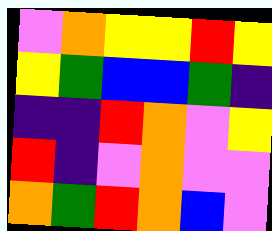[["violet", "orange", "yellow", "yellow", "red", "yellow"], ["yellow", "green", "blue", "blue", "green", "indigo"], ["indigo", "indigo", "red", "orange", "violet", "yellow"], ["red", "indigo", "violet", "orange", "violet", "violet"], ["orange", "green", "red", "orange", "blue", "violet"]]